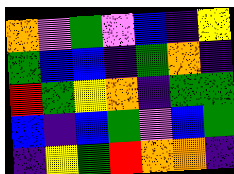[["orange", "violet", "green", "violet", "blue", "indigo", "yellow"], ["green", "blue", "blue", "indigo", "green", "orange", "indigo"], ["red", "green", "yellow", "orange", "indigo", "green", "green"], ["blue", "indigo", "blue", "green", "violet", "blue", "green"], ["indigo", "yellow", "green", "red", "orange", "orange", "indigo"]]